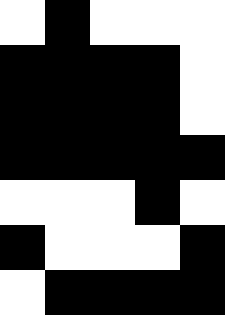[["white", "black", "white", "white", "white"], ["black", "black", "black", "black", "white"], ["black", "black", "black", "black", "white"], ["black", "black", "black", "black", "black"], ["white", "white", "white", "black", "white"], ["black", "white", "white", "white", "black"], ["white", "black", "black", "black", "black"]]